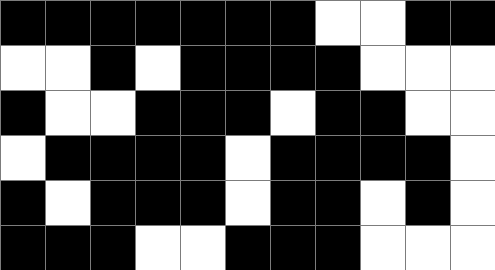[["black", "black", "black", "black", "black", "black", "black", "white", "white", "black", "black"], ["white", "white", "black", "white", "black", "black", "black", "black", "white", "white", "white"], ["black", "white", "white", "black", "black", "black", "white", "black", "black", "white", "white"], ["white", "black", "black", "black", "black", "white", "black", "black", "black", "black", "white"], ["black", "white", "black", "black", "black", "white", "black", "black", "white", "black", "white"], ["black", "black", "black", "white", "white", "black", "black", "black", "white", "white", "white"]]